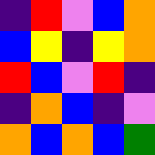[["indigo", "red", "violet", "blue", "orange"], ["blue", "yellow", "indigo", "yellow", "orange"], ["red", "blue", "violet", "red", "indigo"], ["indigo", "orange", "blue", "indigo", "violet"], ["orange", "blue", "orange", "blue", "green"]]